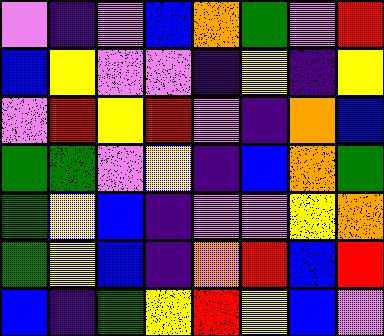[["violet", "indigo", "violet", "blue", "orange", "green", "violet", "red"], ["blue", "yellow", "violet", "violet", "indigo", "yellow", "indigo", "yellow"], ["violet", "red", "yellow", "red", "violet", "indigo", "orange", "blue"], ["green", "green", "violet", "yellow", "indigo", "blue", "orange", "green"], ["green", "yellow", "blue", "indigo", "violet", "violet", "yellow", "orange"], ["green", "yellow", "blue", "indigo", "orange", "red", "blue", "red"], ["blue", "indigo", "green", "yellow", "red", "yellow", "blue", "violet"]]